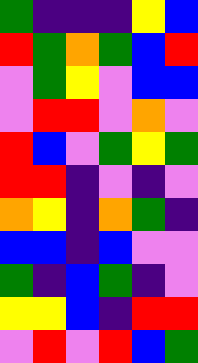[["green", "indigo", "indigo", "indigo", "yellow", "blue"], ["red", "green", "orange", "green", "blue", "red"], ["violet", "green", "yellow", "violet", "blue", "blue"], ["violet", "red", "red", "violet", "orange", "violet"], ["red", "blue", "violet", "green", "yellow", "green"], ["red", "red", "indigo", "violet", "indigo", "violet"], ["orange", "yellow", "indigo", "orange", "green", "indigo"], ["blue", "blue", "indigo", "blue", "violet", "violet"], ["green", "indigo", "blue", "green", "indigo", "violet"], ["yellow", "yellow", "blue", "indigo", "red", "red"], ["violet", "red", "violet", "red", "blue", "green"]]